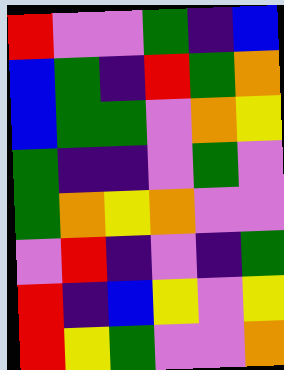[["red", "violet", "violet", "green", "indigo", "blue"], ["blue", "green", "indigo", "red", "green", "orange"], ["blue", "green", "green", "violet", "orange", "yellow"], ["green", "indigo", "indigo", "violet", "green", "violet"], ["green", "orange", "yellow", "orange", "violet", "violet"], ["violet", "red", "indigo", "violet", "indigo", "green"], ["red", "indigo", "blue", "yellow", "violet", "yellow"], ["red", "yellow", "green", "violet", "violet", "orange"]]